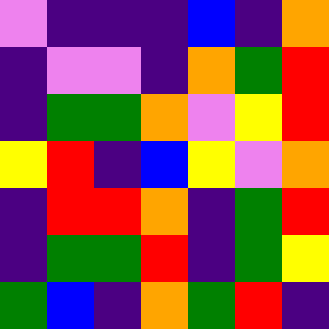[["violet", "indigo", "indigo", "indigo", "blue", "indigo", "orange"], ["indigo", "violet", "violet", "indigo", "orange", "green", "red"], ["indigo", "green", "green", "orange", "violet", "yellow", "red"], ["yellow", "red", "indigo", "blue", "yellow", "violet", "orange"], ["indigo", "red", "red", "orange", "indigo", "green", "red"], ["indigo", "green", "green", "red", "indigo", "green", "yellow"], ["green", "blue", "indigo", "orange", "green", "red", "indigo"]]